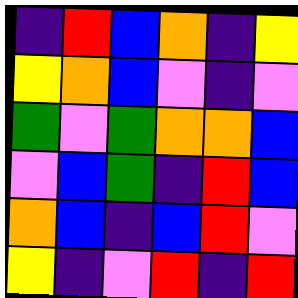[["indigo", "red", "blue", "orange", "indigo", "yellow"], ["yellow", "orange", "blue", "violet", "indigo", "violet"], ["green", "violet", "green", "orange", "orange", "blue"], ["violet", "blue", "green", "indigo", "red", "blue"], ["orange", "blue", "indigo", "blue", "red", "violet"], ["yellow", "indigo", "violet", "red", "indigo", "red"]]